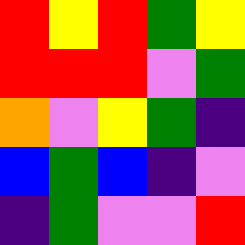[["red", "yellow", "red", "green", "yellow"], ["red", "red", "red", "violet", "green"], ["orange", "violet", "yellow", "green", "indigo"], ["blue", "green", "blue", "indigo", "violet"], ["indigo", "green", "violet", "violet", "red"]]